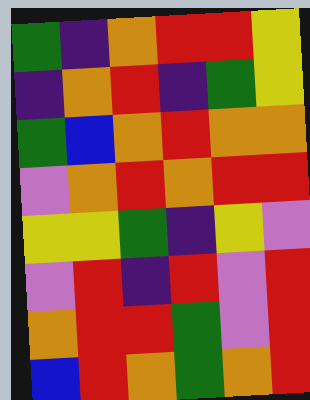[["green", "indigo", "orange", "red", "red", "yellow"], ["indigo", "orange", "red", "indigo", "green", "yellow"], ["green", "blue", "orange", "red", "orange", "orange"], ["violet", "orange", "red", "orange", "red", "red"], ["yellow", "yellow", "green", "indigo", "yellow", "violet"], ["violet", "red", "indigo", "red", "violet", "red"], ["orange", "red", "red", "green", "violet", "red"], ["blue", "red", "orange", "green", "orange", "red"]]